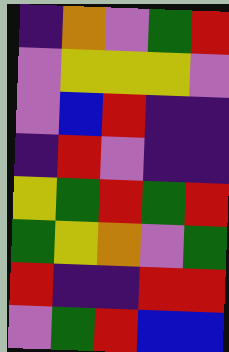[["indigo", "orange", "violet", "green", "red"], ["violet", "yellow", "yellow", "yellow", "violet"], ["violet", "blue", "red", "indigo", "indigo"], ["indigo", "red", "violet", "indigo", "indigo"], ["yellow", "green", "red", "green", "red"], ["green", "yellow", "orange", "violet", "green"], ["red", "indigo", "indigo", "red", "red"], ["violet", "green", "red", "blue", "blue"]]